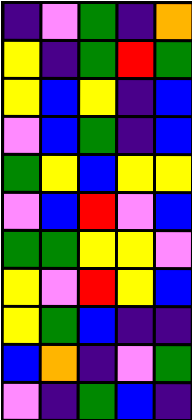[["indigo", "violet", "green", "indigo", "orange"], ["yellow", "indigo", "green", "red", "green"], ["yellow", "blue", "yellow", "indigo", "blue"], ["violet", "blue", "green", "indigo", "blue"], ["green", "yellow", "blue", "yellow", "yellow"], ["violet", "blue", "red", "violet", "blue"], ["green", "green", "yellow", "yellow", "violet"], ["yellow", "violet", "red", "yellow", "blue"], ["yellow", "green", "blue", "indigo", "indigo"], ["blue", "orange", "indigo", "violet", "green"], ["violet", "indigo", "green", "blue", "indigo"]]